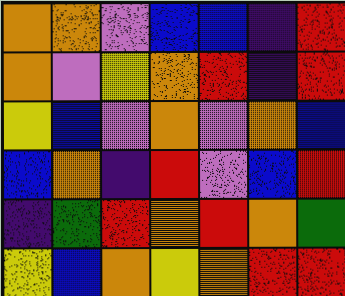[["orange", "orange", "violet", "blue", "blue", "indigo", "red"], ["orange", "violet", "yellow", "orange", "red", "indigo", "red"], ["yellow", "blue", "violet", "orange", "violet", "orange", "blue"], ["blue", "orange", "indigo", "red", "violet", "blue", "red"], ["indigo", "green", "red", "orange", "red", "orange", "green"], ["yellow", "blue", "orange", "yellow", "orange", "red", "red"]]